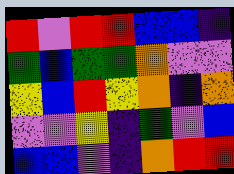[["red", "violet", "red", "red", "blue", "blue", "indigo"], ["green", "blue", "green", "green", "orange", "violet", "violet"], ["yellow", "blue", "red", "yellow", "orange", "indigo", "orange"], ["violet", "violet", "yellow", "indigo", "green", "violet", "blue"], ["blue", "blue", "violet", "indigo", "orange", "red", "red"]]